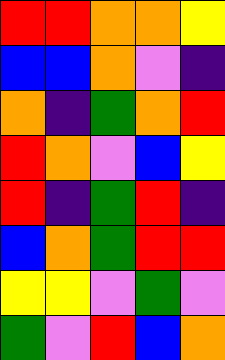[["red", "red", "orange", "orange", "yellow"], ["blue", "blue", "orange", "violet", "indigo"], ["orange", "indigo", "green", "orange", "red"], ["red", "orange", "violet", "blue", "yellow"], ["red", "indigo", "green", "red", "indigo"], ["blue", "orange", "green", "red", "red"], ["yellow", "yellow", "violet", "green", "violet"], ["green", "violet", "red", "blue", "orange"]]